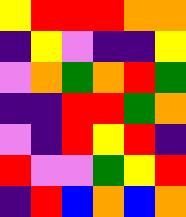[["yellow", "red", "red", "red", "orange", "orange"], ["indigo", "yellow", "violet", "indigo", "indigo", "yellow"], ["violet", "orange", "green", "orange", "red", "green"], ["indigo", "indigo", "red", "red", "green", "orange"], ["violet", "indigo", "red", "yellow", "red", "indigo"], ["red", "violet", "violet", "green", "yellow", "red"], ["indigo", "red", "blue", "orange", "blue", "orange"]]